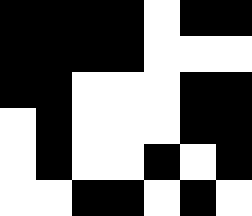[["black", "black", "black", "black", "white", "black", "black"], ["black", "black", "black", "black", "white", "white", "white"], ["black", "black", "white", "white", "white", "black", "black"], ["white", "black", "white", "white", "white", "black", "black"], ["white", "black", "white", "white", "black", "white", "black"], ["white", "white", "black", "black", "white", "black", "white"]]